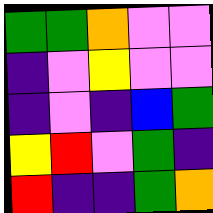[["green", "green", "orange", "violet", "violet"], ["indigo", "violet", "yellow", "violet", "violet"], ["indigo", "violet", "indigo", "blue", "green"], ["yellow", "red", "violet", "green", "indigo"], ["red", "indigo", "indigo", "green", "orange"]]